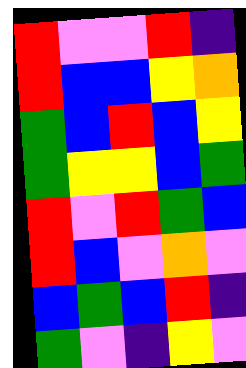[["red", "violet", "violet", "red", "indigo"], ["red", "blue", "blue", "yellow", "orange"], ["green", "blue", "red", "blue", "yellow"], ["green", "yellow", "yellow", "blue", "green"], ["red", "violet", "red", "green", "blue"], ["red", "blue", "violet", "orange", "violet"], ["blue", "green", "blue", "red", "indigo"], ["green", "violet", "indigo", "yellow", "violet"]]